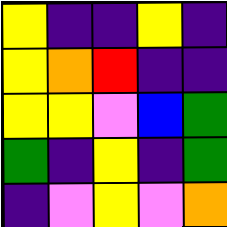[["yellow", "indigo", "indigo", "yellow", "indigo"], ["yellow", "orange", "red", "indigo", "indigo"], ["yellow", "yellow", "violet", "blue", "green"], ["green", "indigo", "yellow", "indigo", "green"], ["indigo", "violet", "yellow", "violet", "orange"]]